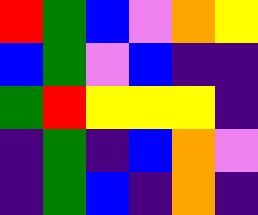[["red", "green", "blue", "violet", "orange", "yellow"], ["blue", "green", "violet", "blue", "indigo", "indigo"], ["green", "red", "yellow", "yellow", "yellow", "indigo"], ["indigo", "green", "indigo", "blue", "orange", "violet"], ["indigo", "green", "blue", "indigo", "orange", "indigo"]]